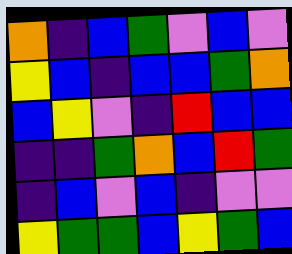[["orange", "indigo", "blue", "green", "violet", "blue", "violet"], ["yellow", "blue", "indigo", "blue", "blue", "green", "orange"], ["blue", "yellow", "violet", "indigo", "red", "blue", "blue"], ["indigo", "indigo", "green", "orange", "blue", "red", "green"], ["indigo", "blue", "violet", "blue", "indigo", "violet", "violet"], ["yellow", "green", "green", "blue", "yellow", "green", "blue"]]